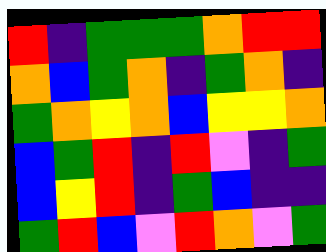[["red", "indigo", "green", "green", "green", "orange", "red", "red"], ["orange", "blue", "green", "orange", "indigo", "green", "orange", "indigo"], ["green", "orange", "yellow", "orange", "blue", "yellow", "yellow", "orange"], ["blue", "green", "red", "indigo", "red", "violet", "indigo", "green"], ["blue", "yellow", "red", "indigo", "green", "blue", "indigo", "indigo"], ["green", "red", "blue", "violet", "red", "orange", "violet", "green"]]